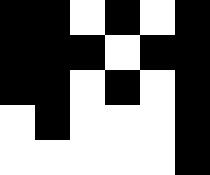[["black", "black", "white", "black", "white", "black"], ["black", "black", "black", "white", "black", "black"], ["black", "black", "white", "black", "white", "black"], ["white", "black", "white", "white", "white", "black"], ["white", "white", "white", "white", "white", "black"]]